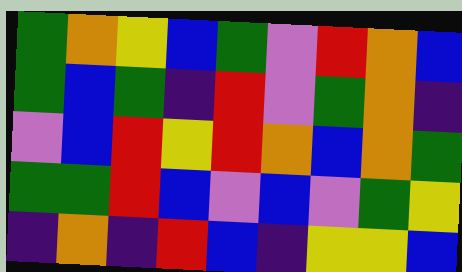[["green", "orange", "yellow", "blue", "green", "violet", "red", "orange", "blue"], ["green", "blue", "green", "indigo", "red", "violet", "green", "orange", "indigo"], ["violet", "blue", "red", "yellow", "red", "orange", "blue", "orange", "green"], ["green", "green", "red", "blue", "violet", "blue", "violet", "green", "yellow"], ["indigo", "orange", "indigo", "red", "blue", "indigo", "yellow", "yellow", "blue"]]